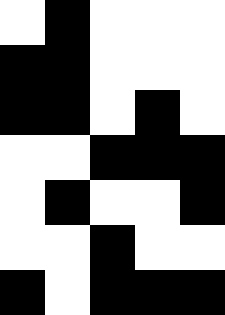[["white", "black", "white", "white", "white"], ["black", "black", "white", "white", "white"], ["black", "black", "white", "black", "white"], ["white", "white", "black", "black", "black"], ["white", "black", "white", "white", "black"], ["white", "white", "black", "white", "white"], ["black", "white", "black", "black", "black"]]